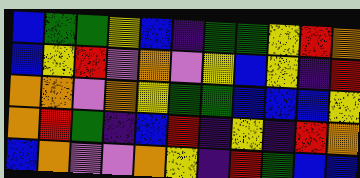[["blue", "green", "green", "yellow", "blue", "indigo", "green", "green", "yellow", "red", "orange"], ["blue", "yellow", "red", "violet", "orange", "violet", "yellow", "blue", "yellow", "indigo", "red"], ["orange", "orange", "violet", "orange", "yellow", "green", "green", "blue", "blue", "blue", "yellow"], ["orange", "red", "green", "indigo", "blue", "red", "indigo", "yellow", "indigo", "red", "orange"], ["blue", "orange", "violet", "violet", "orange", "yellow", "indigo", "red", "green", "blue", "blue"]]